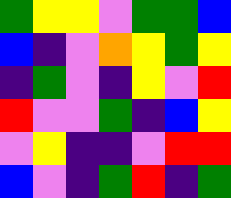[["green", "yellow", "yellow", "violet", "green", "green", "blue"], ["blue", "indigo", "violet", "orange", "yellow", "green", "yellow"], ["indigo", "green", "violet", "indigo", "yellow", "violet", "red"], ["red", "violet", "violet", "green", "indigo", "blue", "yellow"], ["violet", "yellow", "indigo", "indigo", "violet", "red", "red"], ["blue", "violet", "indigo", "green", "red", "indigo", "green"]]